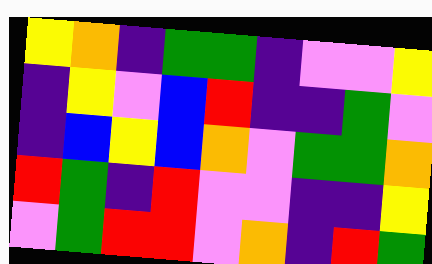[["yellow", "orange", "indigo", "green", "green", "indigo", "violet", "violet", "yellow"], ["indigo", "yellow", "violet", "blue", "red", "indigo", "indigo", "green", "violet"], ["indigo", "blue", "yellow", "blue", "orange", "violet", "green", "green", "orange"], ["red", "green", "indigo", "red", "violet", "violet", "indigo", "indigo", "yellow"], ["violet", "green", "red", "red", "violet", "orange", "indigo", "red", "green"]]